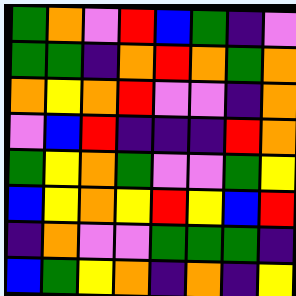[["green", "orange", "violet", "red", "blue", "green", "indigo", "violet"], ["green", "green", "indigo", "orange", "red", "orange", "green", "orange"], ["orange", "yellow", "orange", "red", "violet", "violet", "indigo", "orange"], ["violet", "blue", "red", "indigo", "indigo", "indigo", "red", "orange"], ["green", "yellow", "orange", "green", "violet", "violet", "green", "yellow"], ["blue", "yellow", "orange", "yellow", "red", "yellow", "blue", "red"], ["indigo", "orange", "violet", "violet", "green", "green", "green", "indigo"], ["blue", "green", "yellow", "orange", "indigo", "orange", "indigo", "yellow"]]